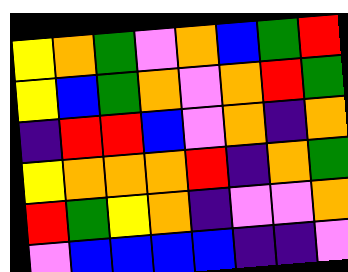[["yellow", "orange", "green", "violet", "orange", "blue", "green", "red"], ["yellow", "blue", "green", "orange", "violet", "orange", "red", "green"], ["indigo", "red", "red", "blue", "violet", "orange", "indigo", "orange"], ["yellow", "orange", "orange", "orange", "red", "indigo", "orange", "green"], ["red", "green", "yellow", "orange", "indigo", "violet", "violet", "orange"], ["violet", "blue", "blue", "blue", "blue", "indigo", "indigo", "violet"]]